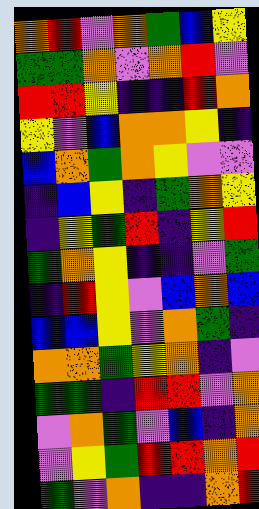[["orange", "red", "violet", "orange", "green", "blue", "yellow"], ["green", "green", "orange", "violet", "orange", "red", "violet"], ["red", "red", "yellow", "indigo", "indigo", "red", "orange"], ["yellow", "violet", "blue", "orange", "orange", "yellow", "indigo"], ["blue", "orange", "green", "orange", "yellow", "violet", "violet"], ["indigo", "blue", "yellow", "indigo", "green", "orange", "yellow"], ["indigo", "yellow", "green", "red", "indigo", "yellow", "red"], ["green", "orange", "yellow", "indigo", "indigo", "violet", "green"], ["indigo", "red", "yellow", "violet", "blue", "orange", "blue"], ["blue", "blue", "yellow", "violet", "orange", "green", "indigo"], ["orange", "orange", "green", "yellow", "orange", "indigo", "violet"], ["green", "green", "indigo", "red", "red", "violet", "orange"], ["violet", "orange", "green", "violet", "blue", "indigo", "orange"], ["violet", "yellow", "green", "red", "red", "orange", "red"], ["green", "violet", "orange", "indigo", "indigo", "orange", "red"]]